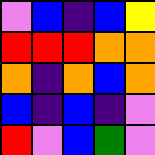[["violet", "blue", "indigo", "blue", "yellow"], ["red", "red", "red", "orange", "orange"], ["orange", "indigo", "orange", "blue", "orange"], ["blue", "indigo", "blue", "indigo", "violet"], ["red", "violet", "blue", "green", "violet"]]